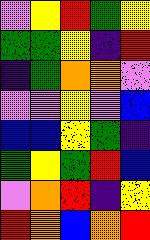[["violet", "yellow", "red", "green", "yellow"], ["green", "green", "yellow", "indigo", "red"], ["indigo", "green", "orange", "orange", "violet"], ["violet", "violet", "yellow", "violet", "blue"], ["blue", "blue", "yellow", "green", "indigo"], ["green", "yellow", "green", "red", "blue"], ["violet", "orange", "red", "indigo", "yellow"], ["red", "orange", "blue", "orange", "red"]]